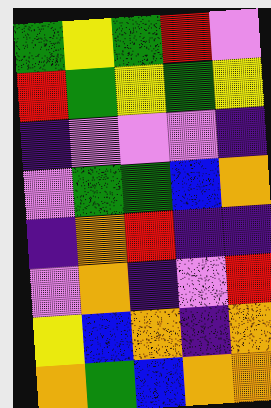[["green", "yellow", "green", "red", "violet"], ["red", "green", "yellow", "green", "yellow"], ["indigo", "violet", "violet", "violet", "indigo"], ["violet", "green", "green", "blue", "orange"], ["indigo", "orange", "red", "indigo", "indigo"], ["violet", "orange", "indigo", "violet", "red"], ["yellow", "blue", "orange", "indigo", "orange"], ["orange", "green", "blue", "orange", "orange"]]